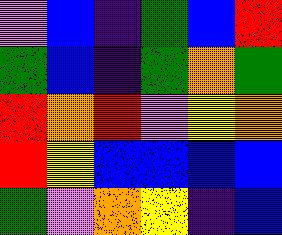[["violet", "blue", "indigo", "green", "blue", "red"], ["green", "blue", "indigo", "green", "orange", "green"], ["red", "orange", "red", "violet", "yellow", "orange"], ["red", "yellow", "blue", "blue", "blue", "blue"], ["green", "violet", "orange", "yellow", "indigo", "blue"]]